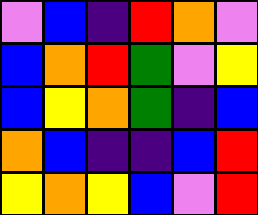[["violet", "blue", "indigo", "red", "orange", "violet"], ["blue", "orange", "red", "green", "violet", "yellow"], ["blue", "yellow", "orange", "green", "indigo", "blue"], ["orange", "blue", "indigo", "indigo", "blue", "red"], ["yellow", "orange", "yellow", "blue", "violet", "red"]]